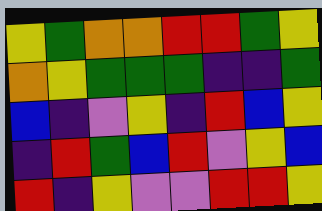[["yellow", "green", "orange", "orange", "red", "red", "green", "yellow"], ["orange", "yellow", "green", "green", "green", "indigo", "indigo", "green"], ["blue", "indigo", "violet", "yellow", "indigo", "red", "blue", "yellow"], ["indigo", "red", "green", "blue", "red", "violet", "yellow", "blue"], ["red", "indigo", "yellow", "violet", "violet", "red", "red", "yellow"]]